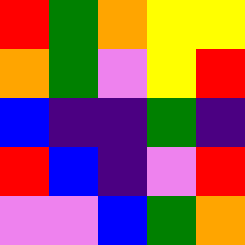[["red", "green", "orange", "yellow", "yellow"], ["orange", "green", "violet", "yellow", "red"], ["blue", "indigo", "indigo", "green", "indigo"], ["red", "blue", "indigo", "violet", "red"], ["violet", "violet", "blue", "green", "orange"]]